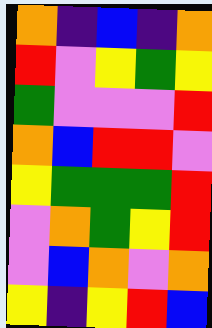[["orange", "indigo", "blue", "indigo", "orange"], ["red", "violet", "yellow", "green", "yellow"], ["green", "violet", "violet", "violet", "red"], ["orange", "blue", "red", "red", "violet"], ["yellow", "green", "green", "green", "red"], ["violet", "orange", "green", "yellow", "red"], ["violet", "blue", "orange", "violet", "orange"], ["yellow", "indigo", "yellow", "red", "blue"]]